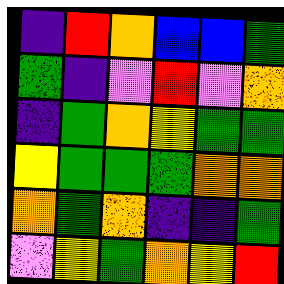[["indigo", "red", "orange", "blue", "blue", "green"], ["green", "indigo", "violet", "red", "violet", "orange"], ["indigo", "green", "orange", "yellow", "green", "green"], ["yellow", "green", "green", "green", "orange", "orange"], ["orange", "green", "orange", "indigo", "indigo", "green"], ["violet", "yellow", "green", "orange", "yellow", "red"]]